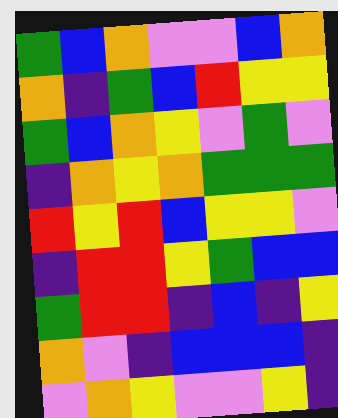[["green", "blue", "orange", "violet", "violet", "blue", "orange"], ["orange", "indigo", "green", "blue", "red", "yellow", "yellow"], ["green", "blue", "orange", "yellow", "violet", "green", "violet"], ["indigo", "orange", "yellow", "orange", "green", "green", "green"], ["red", "yellow", "red", "blue", "yellow", "yellow", "violet"], ["indigo", "red", "red", "yellow", "green", "blue", "blue"], ["green", "red", "red", "indigo", "blue", "indigo", "yellow"], ["orange", "violet", "indigo", "blue", "blue", "blue", "indigo"], ["violet", "orange", "yellow", "violet", "violet", "yellow", "indigo"]]